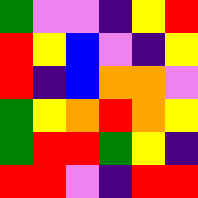[["green", "violet", "violet", "indigo", "yellow", "red"], ["red", "yellow", "blue", "violet", "indigo", "yellow"], ["red", "indigo", "blue", "orange", "orange", "violet"], ["green", "yellow", "orange", "red", "orange", "yellow"], ["green", "red", "red", "green", "yellow", "indigo"], ["red", "red", "violet", "indigo", "red", "red"]]